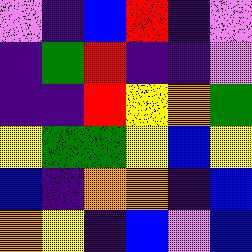[["violet", "indigo", "blue", "red", "indigo", "violet"], ["indigo", "green", "red", "indigo", "indigo", "violet"], ["indigo", "indigo", "red", "yellow", "orange", "green"], ["yellow", "green", "green", "yellow", "blue", "yellow"], ["blue", "indigo", "orange", "orange", "indigo", "blue"], ["orange", "yellow", "indigo", "blue", "violet", "blue"]]